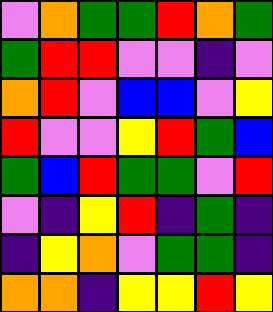[["violet", "orange", "green", "green", "red", "orange", "green"], ["green", "red", "red", "violet", "violet", "indigo", "violet"], ["orange", "red", "violet", "blue", "blue", "violet", "yellow"], ["red", "violet", "violet", "yellow", "red", "green", "blue"], ["green", "blue", "red", "green", "green", "violet", "red"], ["violet", "indigo", "yellow", "red", "indigo", "green", "indigo"], ["indigo", "yellow", "orange", "violet", "green", "green", "indigo"], ["orange", "orange", "indigo", "yellow", "yellow", "red", "yellow"]]